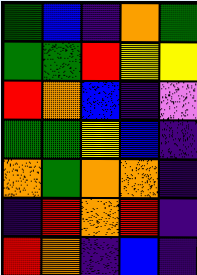[["green", "blue", "indigo", "orange", "green"], ["green", "green", "red", "yellow", "yellow"], ["red", "orange", "blue", "indigo", "violet"], ["green", "green", "yellow", "blue", "indigo"], ["orange", "green", "orange", "orange", "indigo"], ["indigo", "red", "orange", "red", "indigo"], ["red", "orange", "indigo", "blue", "indigo"]]